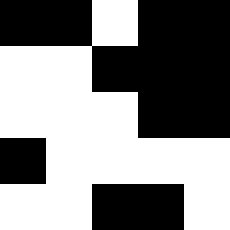[["black", "black", "white", "black", "black"], ["white", "white", "black", "black", "black"], ["white", "white", "white", "black", "black"], ["black", "white", "white", "white", "white"], ["white", "white", "black", "black", "white"]]